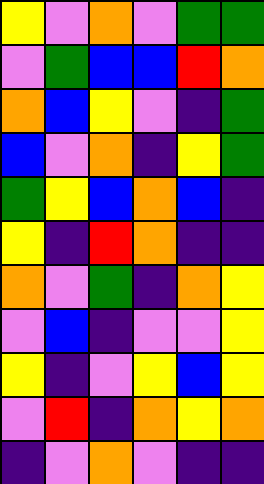[["yellow", "violet", "orange", "violet", "green", "green"], ["violet", "green", "blue", "blue", "red", "orange"], ["orange", "blue", "yellow", "violet", "indigo", "green"], ["blue", "violet", "orange", "indigo", "yellow", "green"], ["green", "yellow", "blue", "orange", "blue", "indigo"], ["yellow", "indigo", "red", "orange", "indigo", "indigo"], ["orange", "violet", "green", "indigo", "orange", "yellow"], ["violet", "blue", "indigo", "violet", "violet", "yellow"], ["yellow", "indigo", "violet", "yellow", "blue", "yellow"], ["violet", "red", "indigo", "orange", "yellow", "orange"], ["indigo", "violet", "orange", "violet", "indigo", "indigo"]]